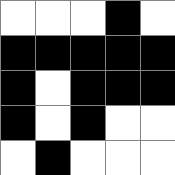[["white", "white", "white", "black", "white"], ["black", "black", "black", "black", "black"], ["black", "white", "black", "black", "black"], ["black", "white", "black", "white", "white"], ["white", "black", "white", "white", "white"]]